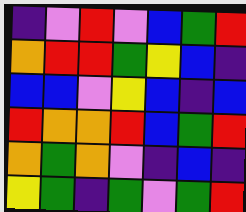[["indigo", "violet", "red", "violet", "blue", "green", "red"], ["orange", "red", "red", "green", "yellow", "blue", "indigo"], ["blue", "blue", "violet", "yellow", "blue", "indigo", "blue"], ["red", "orange", "orange", "red", "blue", "green", "red"], ["orange", "green", "orange", "violet", "indigo", "blue", "indigo"], ["yellow", "green", "indigo", "green", "violet", "green", "red"]]